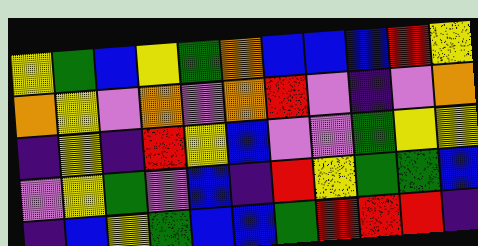[["yellow", "green", "blue", "yellow", "green", "orange", "blue", "blue", "blue", "red", "yellow"], ["orange", "yellow", "violet", "orange", "violet", "orange", "red", "violet", "indigo", "violet", "orange"], ["indigo", "yellow", "indigo", "red", "yellow", "blue", "violet", "violet", "green", "yellow", "yellow"], ["violet", "yellow", "green", "violet", "blue", "indigo", "red", "yellow", "green", "green", "blue"], ["indigo", "blue", "yellow", "green", "blue", "blue", "green", "red", "red", "red", "indigo"]]